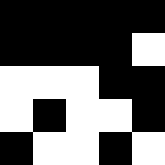[["black", "black", "black", "black", "black"], ["black", "black", "black", "black", "white"], ["white", "white", "white", "black", "black"], ["white", "black", "white", "white", "black"], ["black", "white", "white", "black", "white"]]